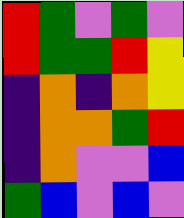[["red", "green", "violet", "green", "violet"], ["red", "green", "green", "red", "yellow"], ["indigo", "orange", "indigo", "orange", "yellow"], ["indigo", "orange", "orange", "green", "red"], ["indigo", "orange", "violet", "violet", "blue"], ["green", "blue", "violet", "blue", "violet"]]